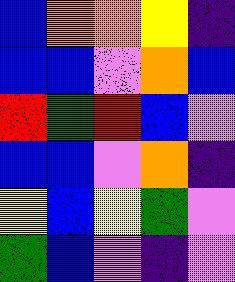[["blue", "orange", "orange", "yellow", "indigo"], ["blue", "blue", "violet", "orange", "blue"], ["red", "green", "red", "blue", "violet"], ["blue", "blue", "violet", "orange", "indigo"], ["yellow", "blue", "yellow", "green", "violet"], ["green", "blue", "violet", "indigo", "violet"]]